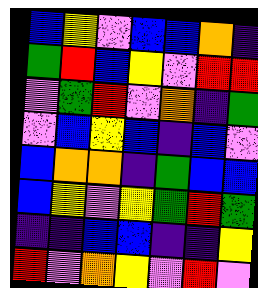[["blue", "yellow", "violet", "blue", "blue", "orange", "indigo"], ["green", "red", "blue", "yellow", "violet", "red", "red"], ["violet", "green", "red", "violet", "orange", "indigo", "green"], ["violet", "blue", "yellow", "blue", "indigo", "blue", "violet"], ["blue", "orange", "orange", "indigo", "green", "blue", "blue"], ["blue", "yellow", "violet", "yellow", "green", "red", "green"], ["indigo", "indigo", "blue", "blue", "indigo", "indigo", "yellow"], ["red", "violet", "orange", "yellow", "violet", "red", "violet"]]